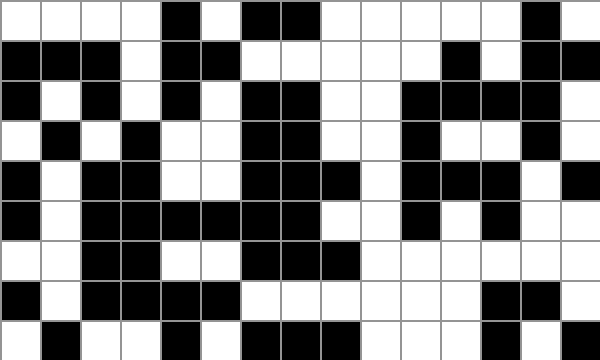[["white", "white", "white", "white", "black", "white", "black", "black", "white", "white", "white", "white", "white", "black", "white"], ["black", "black", "black", "white", "black", "black", "white", "white", "white", "white", "white", "black", "white", "black", "black"], ["black", "white", "black", "white", "black", "white", "black", "black", "white", "white", "black", "black", "black", "black", "white"], ["white", "black", "white", "black", "white", "white", "black", "black", "white", "white", "black", "white", "white", "black", "white"], ["black", "white", "black", "black", "white", "white", "black", "black", "black", "white", "black", "black", "black", "white", "black"], ["black", "white", "black", "black", "black", "black", "black", "black", "white", "white", "black", "white", "black", "white", "white"], ["white", "white", "black", "black", "white", "white", "black", "black", "black", "white", "white", "white", "white", "white", "white"], ["black", "white", "black", "black", "black", "black", "white", "white", "white", "white", "white", "white", "black", "black", "white"], ["white", "black", "white", "white", "black", "white", "black", "black", "black", "white", "white", "white", "black", "white", "black"]]